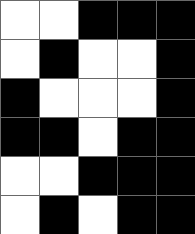[["white", "white", "black", "black", "black"], ["white", "black", "white", "white", "black"], ["black", "white", "white", "white", "black"], ["black", "black", "white", "black", "black"], ["white", "white", "black", "black", "black"], ["white", "black", "white", "black", "black"]]